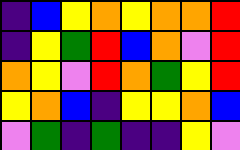[["indigo", "blue", "yellow", "orange", "yellow", "orange", "orange", "red"], ["indigo", "yellow", "green", "red", "blue", "orange", "violet", "red"], ["orange", "yellow", "violet", "red", "orange", "green", "yellow", "red"], ["yellow", "orange", "blue", "indigo", "yellow", "yellow", "orange", "blue"], ["violet", "green", "indigo", "green", "indigo", "indigo", "yellow", "violet"]]